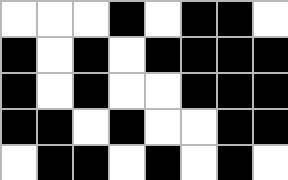[["white", "white", "white", "black", "white", "black", "black", "white"], ["black", "white", "black", "white", "black", "black", "black", "black"], ["black", "white", "black", "white", "white", "black", "black", "black"], ["black", "black", "white", "black", "white", "white", "black", "black"], ["white", "black", "black", "white", "black", "white", "black", "white"]]